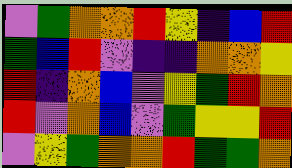[["violet", "green", "orange", "orange", "red", "yellow", "indigo", "blue", "red"], ["green", "blue", "red", "violet", "indigo", "indigo", "orange", "orange", "yellow"], ["red", "indigo", "orange", "blue", "violet", "yellow", "green", "red", "orange"], ["red", "violet", "orange", "blue", "violet", "green", "yellow", "yellow", "red"], ["violet", "yellow", "green", "orange", "orange", "red", "green", "green", "orange"]]